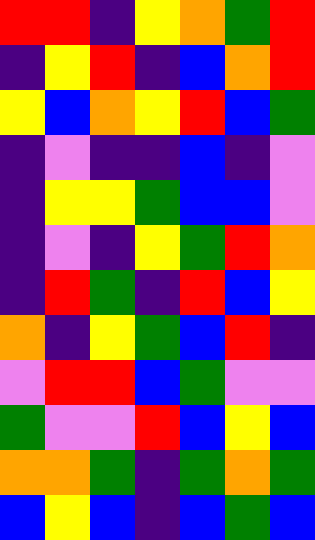[["red", "red", "indigo", "yellow", "orange", "green", "red"], ["indigo", "yellow", "red", "indigo", "blue", "orange", "red"], ["yellow", "blue", "orange", "yellow", "red", "blue", "green"], ["indigo", "violet", "indigo", "indigo", "blue", "indigo", "violet"], ["indigo", "yellow", "yellow", "green", "blue", "blue", "violet"], ["indigo", "violet", "indigo", "yellow", "green", "red", "orange"], ["indigo", "red", "green", "indigo", "red", "blue", "yellow"], ["orange", "indigo", "yellow", "green", "blue", "red", "indigo"], ["violet", "red", "red", "blue", "green", "violet", "violet"], ["green", "violet", "violet", "red", "blue", "yellow", "blue"], ["orange", "orange", "green", "indigo", "green", "orange", "green"], ["blue", "yellow", "blue", "indigo", "blue", "green", "blue"]]